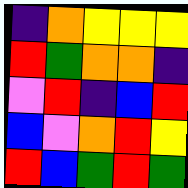[["indigo", "orange", "yellow", "yellow", "yellow"], ["red", "green", "orange", "orange", "indigo"], ["violet", "red", "indigo", "blue", "red"], ["blue", "violet", "orange", "red", "yellow"], ["red", "blue", "green", "red", "green"]]